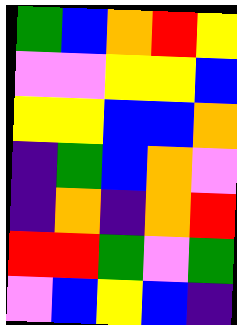[["green", "blue", "orange", "red", "yellow"], ["violet", "violet", "yellow", "yellow", "blue"], ["yellow", "yellow", "blue", "blue", "orange"], ["indigo", "green", "blue", "orange", "violet"], ["indigo", "orange", "indigo", "orange", "red"], ["red", "red", "green", "violet", "green"], ["violet", "blue", "yellow", "blue", "indigo"]]